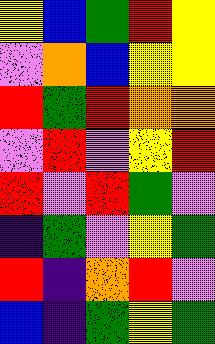[["yellow", "blue", "green", "red", "yellow"], ["violet", "orange", "blue", "yellow", "yellow"], ["red", "green", "red", "orange", "orange"], ["violet", "red", "violet", "yellow", "red"], ["red", "violet", "red", "green", "violet"], ["indigo", "green", "violet", "yellow", "green"], ["red", "indigo", "orange", "red", "violet"], ["blue", "indigo", "green", "yellow", "green"]]